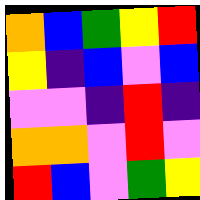[["orange", "blue", "green", "yellow", "red"], ["yellow", "indigo", "blue", "violet", "blue"], ["violet", "violet", "indigo", "red", "indigo"], ["orange", "orange", "violet", "red", "violet"], ["red", "blue", "violet", "green", "yellow"]]